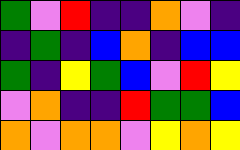[["green", "violet", "red", "indigo", "indigo", "orange", "violet", "indigo"], ["indigo", "green", "indigo", "blue", "orange", "indigo", "blue", "blue"], ["green", "indigo", "yellow", "green", "blue", "violet", "red", "yellow"], ["violet", "orange", "indigo", "indigo", "red", "green", "green", "blue"], ["orange", "violet", "orange", "orange", "violet", "yellow", "orange", "yellow"]]